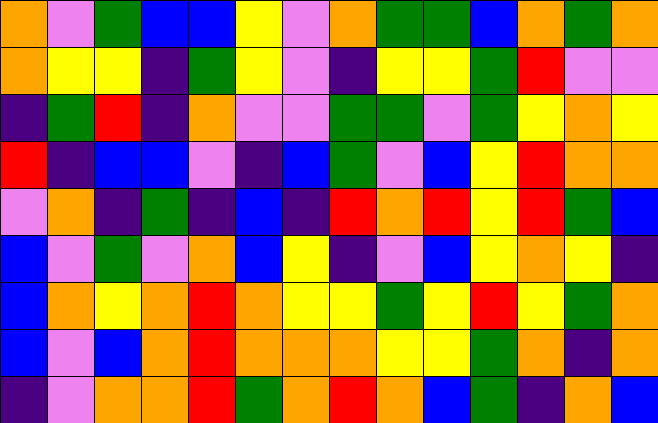[["orange", "violet", "green", "blue", "blue", "yellow", "violet", "orange", "green", "green", "blue", "orange", "green", "orange"], ["orange", "yellow", "yellow", "indigo", "green", "yellow", "violet", "indigo", "yellow", "yellow", "green", "red", "violet", "violet"], ["indigo", "green", "red", "indigo", "orange", "violet", "violet", "green", "green", "violet", "green", "yellow", "orange", "yellow"], ["red", "indigo", "blue", "blue", "violet", "indigo", "blue", "green", "violet", "blue", "yellow", "red", "orange", "orange"], ["violet", "orange", "indigo", "green", "indigo", "blue", "indigo", "red", "orange", "red", "yellow", "red", "green", "blue"], ["blue", "violet", "green", "violet", "orange", "blue", "yellow", "indigo", "violet", "blue", "yellow", "orange", "yellow", "indigo"], ["blue", "orange", "yellow", "orange", "red", "orange", "yellow", "yellow", "green", "yellow", "red", "yellow", "green", "orange"], ["blue", "violet", "blue", "orange", "red", "orange", "orange", "orange", "yellow", "yellow", "green", "orange", "indigo", "orange"], ["indigo", "violet", "orange", "orange", "red", "green", "orange", "red", "orange", "blue", "green", "indigo", "orange", "blue"]]